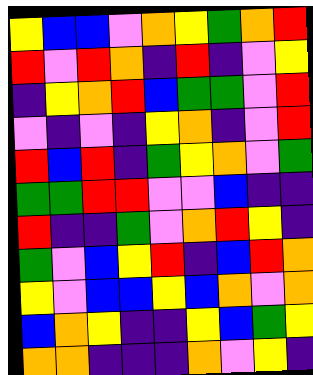[["yellow", "blue", "blue", "violet", "orange", "yellow", "green", "orange", "red"], ["red", "violet", "red", "orange", "indigo", "red", "indigo", "violet", "yellow"], ["indigo", "yellow", "orange", "red", "blue", "green", "green", "violet", "red"], ["violet", "indigo", "violet", "indigo", "yellow", "orange", "indigo", "violet", "red"], ["red", "blue", "red", "indigo", "green", "yellow", "orange", "violet", "green"], ["green", "green", "red", "red", "violet", "violet", "blue", "indigo", "indigo"], ["red", "indigo", "indigo", "green", "violet", "orange", "red", "yellow", "indigo"], ["green", "violet", "blue", "yellow", "red", "indigo", "blue", "red", "orange"], ["yellow", "violet", "blue", "blue", "yellow", "blue", "orange", "violet", "orange"], ["blue", "orange", "yellow", "indigo", "indigo", "yellow", "blue", "green", "yellow"], ["orange", "orange", "indigo", "indigo", "indigo", "orange", "violet", "yellow", "indigo"]]